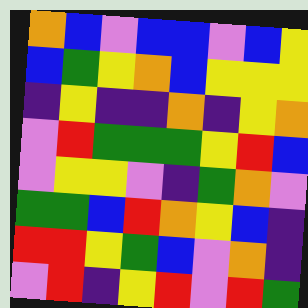[["orange", "blue", "violet", "blue", "blue", "violet", "blue", "yellow"], ["blue", "green", "yellow", "orange", "blue", "yellow", "yellow", "yellow"], ["indigo", "yellow", "indigo", "indigo", "orange", "indigo", "yellow", "orange"], ["violet", "red", "green", "green", "green", "yellow", "red", "blue"], ["violet", "yellow", "yellow", "violet", "indigo", "green", "orange", "violet"], ["green", "green", "blue", "red", "orange", "yellow", "blue", "indigo"], ["red", "red", "yellow", "green", "blue", "violet", "orange", "indigo"], ["violet", "red", "indigo", "yellow", "red", "violet", "red", "green"]]